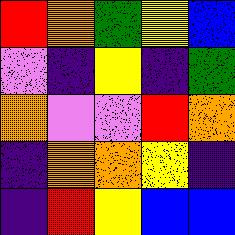[["red", "orange", "green", "yellow", "blue"], ["violet", "indigo", "yellow", "indigo", "green"], ["orange", "violet", "violet", "red", "orange"], ["indigo", "orange", "orange", "yellow", "indigo"], ["indigo", "red", "yellow", "blue", "blue"]]